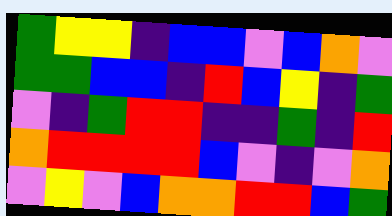[["green", "yellow", "yellow", "indigo", "blue", "blue", "violet", "blue", "orange", "violet"], ["green", "green", "blue", "blue", "indigo", "red", "blue", "yellow", "indigo", "green"], ["violet", "indigo", "green", "red", "red", "indigo", "indigo", "green", "indigo", "red"], ["orange", "red", "red", "red", "red", "blue", "violet", "indigo", "violet", "orange"], ["violet", "yellow", "violet", "blue", "orange", "orange", "red", "red", "blue", "green"]]